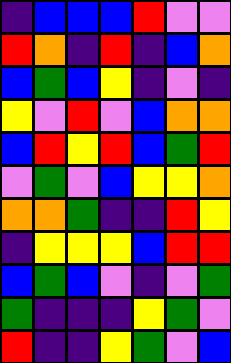[["indigo", "blue", "blue", "blue", "red", "violet", "violet"], ["red", "orange", "indigo", "red", "indigo", "blue", "orange"], ["blue", "green", "blue", "yellow", "indigo", "violet", "indigo"], ["yellow", "violet", "red", "violet", "blue", "orange", "orange"], ["blue", "red", "yellow", "red", "blue", "green", "red"], ["violet", "green", "violet", "blue", "yellow", "yellow", "orange"], ["orange", "orange", "green", "indigo", "indigo", "red", "yellow"], ["indigo", "yellow", "yellow", "yellow", "blue", "red", "red"], ["blue", "green", "blue", "violet", "indigo", "violet", "green"], ["green", "indigo", "indigo", "indigo", "yellow", "green", "violet"], ["red", "indigo", "indigo", "yellow", "green", "violet", "blue"]]